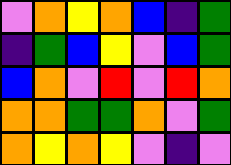[["violet", "orange", "yellow", "orange", "blue", "indigo", "green"], ["indigo", "green", "blue", "yellow", "violet", "blue", "green"], ["blue", "orange", "violet", "red", "violet", "red", "orange"], ["orange", "orange", "green", "green", "orange", "violet", "green"], ["orange", "yellow", "orange", "yellow", "violet", "indigo", "violet"]]